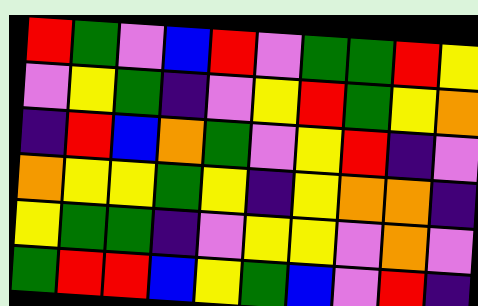[["red", "green", "violet", "blue", "red", "violet", "green", "green", "red", "yellow"], ["violet", "yellow", "green", "indigo", "violet", "yellow", "red", "green", "yellow", "orange"], ["indigo", "red", "blue", "orange", "green", "violet", "yellow", "red", "indigo", "violet"], ["orange", "yellow", "yellow", "green", "yellow", "indigo", "yellow", "orange", "orange", "indigo"], ["yellow", "green", "green", "indigo", "violet", "yellow", "yellow", "violet", "orange", "violet"], ["green", "red", "red", "blue", "yellow", "green", "blue", "violet", "red", "indigo"]]